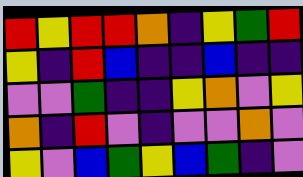[["red", "yellow", "red", "red", "orange", "indigo", "yellow", "green", "red"], ["yellow", "indigo", "red", "blue", "indigo", "indigo", "blue", "indigo", "indigo"], ["violet", "violet", "green", "indigo", "indigo", "yellow", "orange", "violet", "yellow"], ["orange", "indigo", "red", "violet", "indigo", "violet", "violet", "orange", "violet"], ["yellow", "violet", "blue", "green", "yellow", "blue", "green", "indigo", "violet"]]